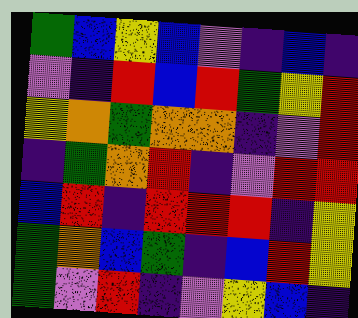[["green", "blue", "yellow", "blue", "violet", "indigo", "blue", "indigo"], ["violet", "indigo", "red", "blue", "red", "green", "yellow", "red"], ["yellow", "orange", "green", "orange", "orange", "indigo", "violet", "red"], ["indigo", "green", "orange", "red", "indigo", "violet", "red", "red"], ["blue", "red", "indigo", "red", "red", "red", "indigo", "yellow"], ["green", "orange", "blue", "green", "indigo", "blue", "red", "yellow"], ["green", "violet", "red", "indigo", "violet", "yellow", "blue", "indigo"]]